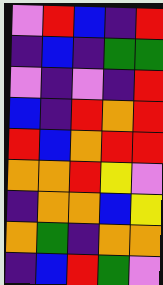[["violet", "red", "blue", "indigo", "red"], ["indigo", "blue", "indigo", "green", "green"], ["violet", "indigo", "violet", "indigo", "red"], ["blue", "indigo", "red", "orange", "red"], ["red", "blue", "orange", "red", "red"], ["orange", "orange", "red", "yellow", "violet"], ["indigo", "orange", "orange", "blue", "yellow"], ["orange", "green", "indigo", "orange", "orange"], ["indigo", "blue", "red", "green", "violet"]]